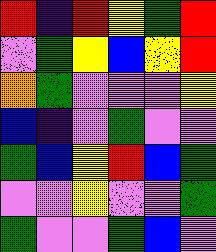[["red", "indigo", "red", "yellow", "green", "red"], ["violet", "green", "yellow", "blue", "yellow", "red"], ["orange", "green", "violet", "violet", "violet", "yellow"], ["blue", "indigo", "violet", "green", "violet", "violet"], ["green", "blue", "yellow", "red", "blue", "green"], ["violet", "violet", "yellow", "violet", "violet", "green"], ["green", "violet", "violet", "green", "blue", "violet"]]